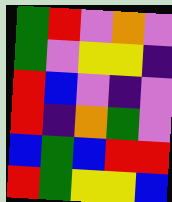[["green", "red", "violet", "orange", "violet"], ["green", "violet", "yellow", "yellow", "indigo"], ["red", "blue", "violet", "indigo", "violet"], ["red", "indigo", "orange", "green", "violet"], ["blue", "green", "blue", "red", "red"], ["red", "green", "yellow", "yellow", "blue"]]